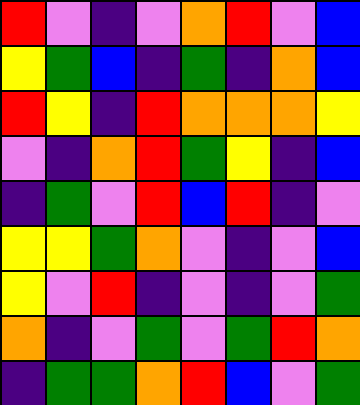[["red", "violet", "indigo", "violet", "orange", "red", "violet", "blue"], ["yellow", "green", "blue", "indigo", "green", "indigo", "orange", "blue"], ["red", "yellow", "indigo", "red", "orange", "orange", "orange", "yellow"], ["violet", "indigo", "orange", "red", "green", "yellow", "indigo", "blue"], ["indigo", "green", "violet", "red", "blue", "red", "indigo", "violet"], ["yellow", "yellow", "green", "orange", "violet", "indigo", "violet", "blue"], ["yellow", "violet", "red", "indigo", "violet", "indigo", "violet", "green"], ["orange", "indigo", "violet", "green", "violet", "green", "red", "orange"], ["indigo", "green", "green", "orange", "red", "blue", "violet", "green"]]